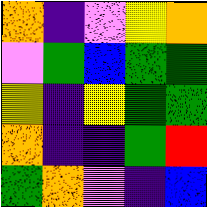[["orange", "indigo", "violet", "yellow", "orange"], ["violet", "green", "blue", "green", "green"], ["yellow", "indigo", "yellow", "green", "green"], ["orange", "indigo", "indigo", "green", "red"], ["green", "orange", "violet", "indigo", "blue"]]